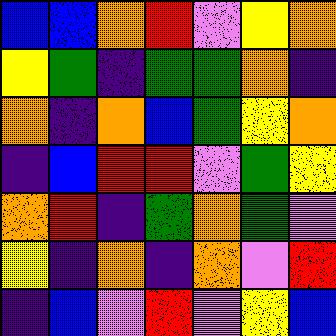[["blue", "blue", "orange", "red", "violet", "yellow", "orange"], ["yellow", "green", "indigo", "green", "green", "orange", "indigo"], ["orange", "indigo", "orange", "blue", "green", "yellow", "orange"], ["indigo", "blue", "red", "red", "violet", "green", "yellow"], ["orange", "red", "indigo", "green", "orange", "green", "violet"], ["yellow", "indigo", "orange", "indigo", "orange", "violet", "red"], ["indigo", "blue", "violet", "red", "violet", "yellow", "blue"]]